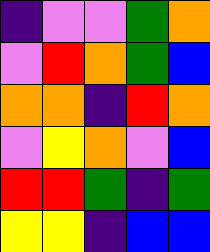[["indigo", "violet", "violet", "green", "orange"], ["violet", "red", "orange", "green", "blue"], ["orange", "orange", "indigo", "red", "orange"], ["violet", "yellow", "orange", "violet", "blue"], ["red", "red", "green", "indigo", "green"], ["yellow", "yellow", "indigo", "blue", "blue"]]